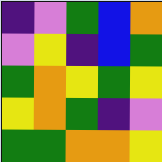[["indigo", "violet", "green", "blue", "orange"], ["violet", "yellow", "indigo", "blue", "green"], ["green", "orange", "yellow", "green", "yellow"], ["yellow", "orange", "green", "indigo", "violet"], ["green", "green", "orange", "orange", "yellow"]]